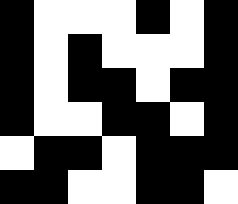[["black", "white", "white", "white", "black", "white", "black"], ["black", "white", "black", "white", "white", "white", "black"], ["black", "white", "black", "black", "white", "black", "black"], ["black", "white", "white", "black", "black", "white", "black"], ["white", "black", "black", "white", "black", "black", "black"], ["black", "black", "white", "white", "black", "black", "white"]]